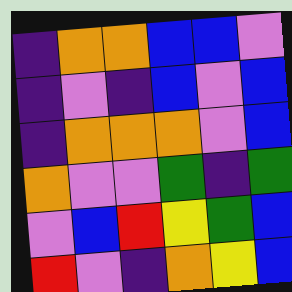[["indigo", "orange", "orange", "blue", "blue", "violet"], ["indigo", "violet", "indigo", "blue", "violet", "blue"], ["indigo", "orange", "orange", "orange", "violet", "blue"], ["orange", "violet", "violet", "green", "indigo", "green"], ["violet", "blue", "red", "yellow", "green", "blue"], ["red", "violet", "indigo", "orange", "yellow", "blue"]]